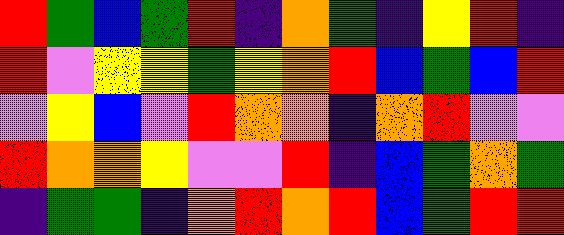[["red", "green", "blue", "green", "red", "indigo", "orange", "green", "indigo", "yellow", "red", "indigo"], ["red", "violet", "yellow", "yellow", "green", "yellow", "orange", "red", "blue", "green", "blue", "red"], ["violet", "yellow", "blue", "violet", "red", "orange", "orange", "indigo", "orange", "red", "violet", "violet"], ["red", "orange", "orange", "yellow", "violet", "violet", "red", "indigo", "blue", "green", "orange", "green"], ["indigo", "green", "green", "indigo", "orange", "red", "orange", "red", "blue", "green", "red", "red"]]